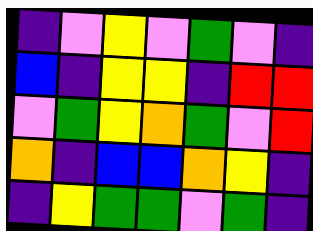[["indigo", "violet", "yellow", "violet", "green", "violet", "indigo"], ["blue", "indigo", "yellow", "yellow", "indigo", "red", "red"], ["violet", "green", "yellow", "orange", "green", "violet", "red"], ["orange", "indigo", "blue", "blue", "orange", "yellow", "indigo"], ["indigo", "yellow", "green", "green", "violet", "green", "indigo"]]